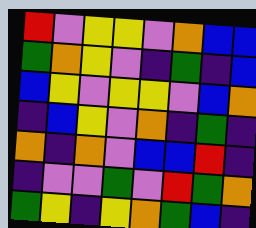[["red", "violet", "yellow", "yellow", "violet", "orange", "blue", "blue"], ["green", "orange", "yellow", "violet", "indigo", "green", "indigo", "blue"], ["blue", "yellow", "violet", "yellow", "yellow", "violet", "blue", "orange"], ["indigo", "blue", "yellow", "violet", "orange", "indigo", "green", "indigo"], ["orange", "indigo", "orange", "violet", "blue", "blue", "red", "indigo"], ["indigo", "violet", "violet", "green", "violet", "red", "green", "orange"], ["green", "yellow", "indigo", "yellow", "orange", "green", "blue", "indigo"]]